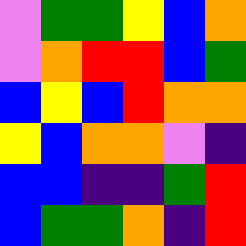[["violet", "green", "green", "yellow", "blue", "orange"], ["violet", "orange", "red", "red", "blue", "green"], ["blue", "yellow", "blue", "red", "orange", "orange"], ["yellow", "blue", "orange", "orange", "violet", "indigo"], ["blue", "blue", "indigo", "indigo", "green", "red"], ["blue", "green", "green", "orange", "indigo", "red"]]